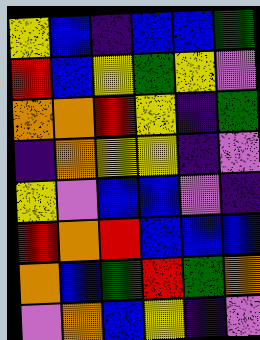[["yellow", "blue", "indigo", "blue", "blue", "green"], ["red", "blue", "yellow", "green", "yellow", "violet"], ["orange", "orange", "red", "yellow", "indigo", "green"], ["indigo", "orange", "yellow", "yellow", "indigo", "violet"], ["yellow", "violet", "blue", "blue", "violet", "indigo"], ["red", "orange", "red", "blue", "blue", "blue"], ["orange", "blue", "green", "red", "green", "orange"], ["violet", "orange", "blue", "yellow", "indigo", "violet"]]